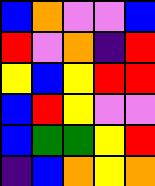[["blue", "orange", "violet", "violet", "blue"], ["red", "violet", "orange", "indigo", "red"], ["yellow", "blue", "yellow", "red", "red"], ["blue", "red", "yellow", "violet", "violet"], ["blue", "green", "green", "yellow", "red"], ["indigo", "blue", "orange", "yellow", "orange"]]